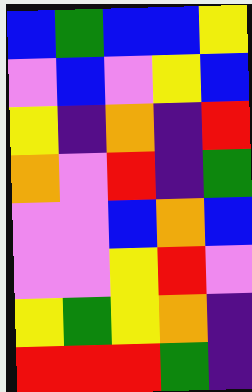[["blue", "green", "blue", "blue", "yellow"], ["violet", "blue", "violet", "yellow", "blue"], ["yellow", "indigo", "orange", "indigo", "red"], ["orange", "violet", "red", "indigo", "green"], ["violet", "violet", "blue", "orange", "blue"], ["violet", "violet", "yellow", "red", "violet"], ["yellow", "green", "yellow", "orange", "indigo"], ["red", "red", "red", "green", "indigo"]]